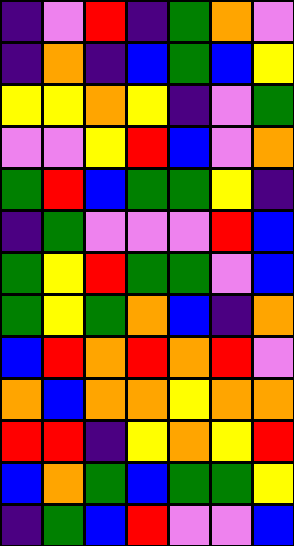[["indigo", "violet", "red", "indigo", "green", "orange", "violet"], ["indigo", "orange", "indigo", "blue", "green", "blue", "yellow"], ["yellow", "yellow", "orange", "yellow", "indigo", "violet", "green"], ["violet", "violet", "yellow", "red", "blue", "violet", "orange"], ["green", "red", "blue", "green", "green", "yellow", "indigo"], ["indigo", "green", "violet", "violet", "violet", "red", "blue"], ["green", "yellow", "red", "green", "green", "violet", "blue"], ["green", "yellow", "green", "orange", "blue", "indigo", "orange"], ["blue", "red", "orange", "red", "orange", "red", "violet"], ["orange", "blue", "orange", "orange", "yellow", "orange", "orange"], ["red", "red", "indigo", "yellow", "orange", "yellow", "red"], ["blue", "orange", "green", "blue", "green", "green", "yellow"], ["indigo", "green", "blue", "red", "violet", "violet", "blue"]]